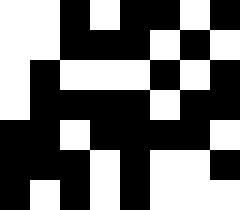[["white", "white", "black", "white", "black", "black", "white", "black"], ["white", "white", "black", "black", "black", "white", "black", "white"], ["white", "black", "white", "white", "white", "black", "white", "black"], ["white", "black", "black", "black", "black", "white", "black", "black"], ["black", "black", "white", "black", "black", "black", "black", "white"], ["black", "black", "black", "white", "black", "white", "white", "black"], ["black", "white", "black", "white", "black", "white", "white", "white"]]